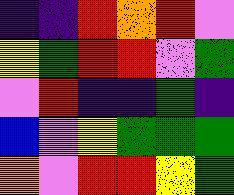[["indigo", "indigo", "red", "orange", "red", "violet"], ["yellow", "green", "red", "red", "violet", "green"], ["violet", "red", "indigo", "indigo", "green", "indigo"], ["blue", "violet", "yellow", "green", "green", "green"], ["orange", "violet", "red", "red", "yellow", "green"]]